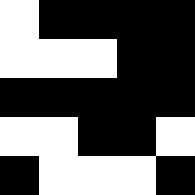[["white", "black", "black", "black", "black"], ["white", "white", "white", "black", "black"], ["black", "black", "black", "black", "black"], ["white", "white", "black", "black", "white"], ["black", "white", "white", "white", "black"]]